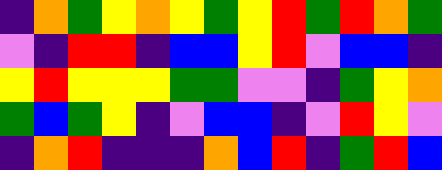[["indigo", "orange", "green", "yellow", "orange", "yellow", "green", "yellow", "red", "green", "red", "orange", "green"], ["violet", "indigo", "red", "red", "indigo", "blue", "blue", "yellow", "red", "violet", "blue", "blue", "indigo"], ["yellow", "red", "yellow", "yellow", "yellow", "green", "green", "violet", "violet", "indigo", "green", "yellow", "orange"], ["green", "blue", "green", "yellow", "indigo", "violet", "blue", "blue", "indigo", "violet", "red", "yellow", "violet"], ["indigo", "orange", "red", "indigo", "indigo", "indigo", "orange", "blue", "red", "indigo", "green", "red", "blue"]]